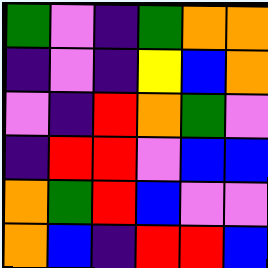[["green", "violet", "indigo", "green", "orange", "orange"], ["indigo", "violet", "indigo", "yellow", "blue", "orange"], ["violet", "indigo", "red", "orange", "green", "violet"], ["indigo", "red", "red", "violet", "blue", "blue"], ["orange", "green", "red", "blue", "violet", "violet"], ["orange", "blue", "indigo", "red", "red", "blue"]]